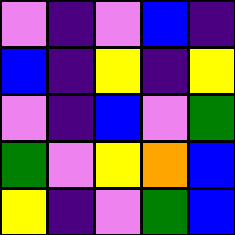[["violet", "indigo", "violet", "blue", "indigo"], ["blue", "indigo", "yellow", "indigo", "yellow"], ["violet", "indigo", "blue", "violet", "green"], ["green", "violet", "yellow", "orange", "blue"], ["yellow", "indigo", "violet", "green", "blue"]]